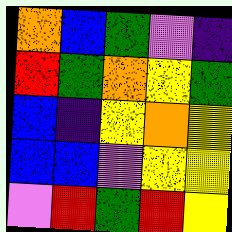[["orange", "blue", "green", "violet", "indigo"], ["red", "green", "orange", "yellow", "green"], ["blue", "indigo", "yellow", "orange", "yellow"], ["blue", "blue", "violet", "yellow", "yellow"], ["violet", "red", "green", "red", "yellow"]]